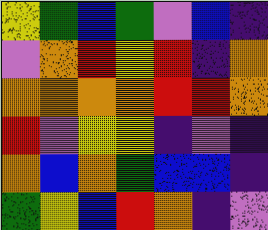[["yellow", "green", "blue", "green", "violet", "blue", "indigo"], ["violet", "orange", "red", "yellow", "red", "indigo", "orange"], ["orange", "orange", "orange", "orange", "red", "red", "orange"], ["red", "violet", "yellow", "yellow", "indigo", "violet", "indigo"], ["orange", "blue", "orange", "green", "blue", "blue", "indigo"], ["green", "yellow", "blue", "red", "orange", "indigo", "violet"]]